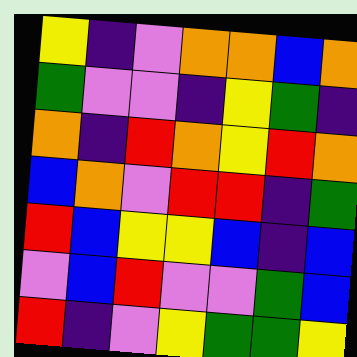[["yellow", "indigo", "violet", "orange", "orange", "blue", "orange"], ["green", "violet", "violet", "indigo", "yellow", "green", "indigo"], ["orange", "indigo", "red", "orange", "yellow", "red", "orange"], ["blue", "orange", "violet", "red", "red", "indigo", "green"], ["red", "blue", "yellow", "yellow", "blue", "indigo", "blue"], ["violet", "blue", "red", "violet", "violet", "green", "blue"], ["red", "indigo", "violet", "yellow", "green", "green", "yellow"]]